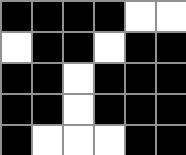[["black", "black", "black", "black", "white", "white"], ["white", "black", "black", "white", "black", "black"], ["black", "black", "white", "black", "black", "black"], ["black", "black", "white", "black", "black", "black"], ["black", "white", "white", "white", "black", "black"]]